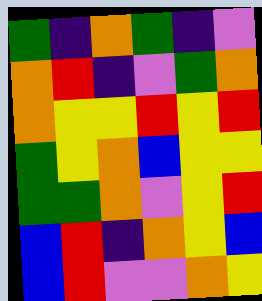[["green", "indigo", "orange", "green", "indigo", "violet"], ["orange", "red", "indigo", "violet", "green", "orange"], ["orange", "yellow", "yellow", "red", "yellow", "red"], ["green", "yellow", "orange", "blue", "yellow", "yellow"], ["green", "green", "orange", "violet", "yellow", "red"], ["blue", "red", "indigo", "orange", "yellow", "blue"], ["blue", "red", "violet", "violet", "orange", "yellow"]]